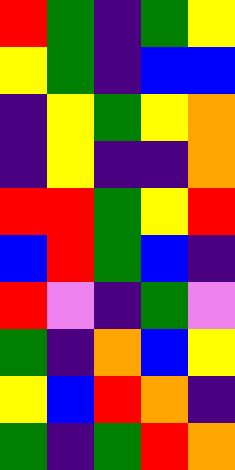[["red", "green", "indigo", "green", "yellow"], ["yellow", "green", "indigo", "blue", "blue"], ["indigo", "yellow", "green", "yellow", "orange"], ["indigo", "yellow", "indigo", "indigo", "orange"], ["red", "red", "green", "yellow", "red"], ["blue", "red", "green", "blue", "indigo"], ["red", "violet", "indigo", "green", "violet"], ["green", "indigo", "orange", "blue", "yellow"], ["yellow", "blue", "red", "orange", "indigo"], ["green", "indigo", "green", "red", "orange"]]